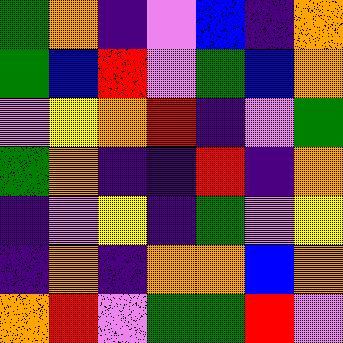[["green", "orange", "indigo", "violet", "blue", "indigo", "orange"], ["green", "blue", "red", "violet", "green", "blue", "orange"], ["violet", "yellow", "orange", "red", "indigo", "violet", "green"], ["green", "orange", "indigo", "indigo", "red", "indigo", "orange"], ["indigo", "violet", "yellow", "indigo", "green", "violet", "yellow"], ["indigo", "orange", "indigo", "orange", "orange", "blue", "orange"], ["orange", "red", "violet", "green", "green", "red", "violet"]]